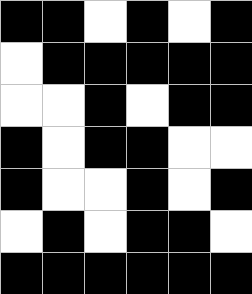[["black", "black", "white", "black", "white", "black"], ["white", "black", "black", "black", "black", "black"], ["white", "white", "black", "white", "black", "black"], ["black", "white", "black", "black", "white", "white"], ["black", "white", "white", "black", "white", "black"], ["white", "black", "white", "black", "black", "white"], ["black", "black", "black", "black", "black", "black"]]